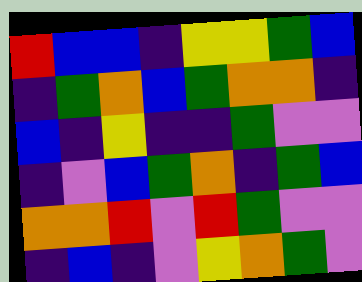[["red", "blue", "blue", "indigo", "yellow", "yellow", "green", "blue"], ["indigo", "green", "orange", "blue", "green", "orange", "orange", "indigo"], ["blue", "indigo", "yellow", "indigo", "indigo", "green", "violet", "violet"], ["indigo", "violet", "blue", "green", "orange", "indigo", "green", "blue"], ["orange", "orange", "red", "violet", "red", "green", "violet", "violet"], ["indigo", "blue", "indigo", "violet", "yellow", "orange", "green", "violet"]]